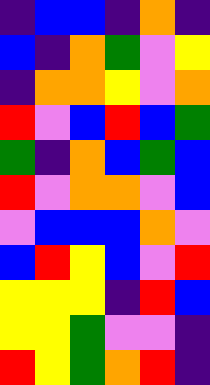[["indigo", "blue", "blue", "indigo", "orange", "indigo"], ["blue", "indigo", "orange", "green", "violet", "yellow"], ["indigo", "orange", "orange", "yellow", "violet", "orange"], ["red", "violet", "blue", "red", "blue", "green"], ["green", "indigo", "orange", "blue", "green", "blue"], ["red", "violet", "orange", "orange", "violet", "blue"], ["violet", "blue", "blue", "blue", "orange", "violet"], ["blue", "red", "yellow", "blue", "violet", "red"], ["yellow", "yellow", "yellow", "indigo", "red", "blue"], ["yellow", "yellow", "green", "violet", "violet", "indigo"], ["red", "yellow", "green", "orange", "red", "indigo"]]